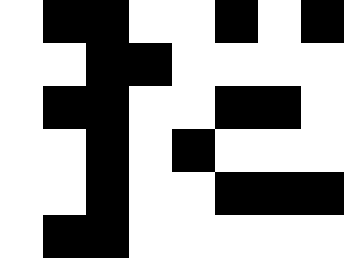[["white", "black", "black", "white", "white", "black", "white", "black"], ["white", "white", "black", "black", "white", "white", "white", "white"], ["white", "black", "black", "white", "white", "black", "black", "white"], ["white", "white", "black", "white", "black", "white", "white", "white"], ["white", "white", "black", "white", "white", "black", "black", "black"], ["white", "black", "black", "white", "white", "white", "white", "white"]]